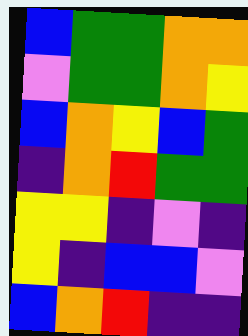[["blue", "green", "green", "orange", "orange"], ["violet", "green", "green", "orange", "yellow"], ["blue", "orange", "yellow", "blue", "green"], ["indigo", "orange", "red", "green", "green"], ["yellow", "yellow", "indigo", "violet", "indigo"], ["yellow", "indigo", "blue", "blue", "violet"], ["blue", "orange", "red", "indigo", "indigo"]]